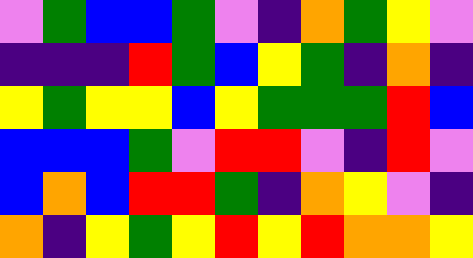[["violet", "green", "blue", "blue", "green", "violet", "indigo", "orange", "green", "yellow", "violet"], ["indigo", "indigo", "indigo", "red", "green", "blue", "yellow", "green", "indigo", "orange", "indigo"], ["yellow", "green", "yellow", "yellow", "blue", "yellow", "green", "green", "green", "red", "blue"], ["blue", "blue", "blue", "green", "violet", "red", "red", "violet", "indigo", "red", "violet"], ["blue", "orange", "blue", "red", "red", "green", "indigo", "orange", "yellow", "violet", "indigo"], ["orange", "indigo", "yellow", "green", "yellow", "red", "yellow", "red", "orange", "orange", "yellow"]]